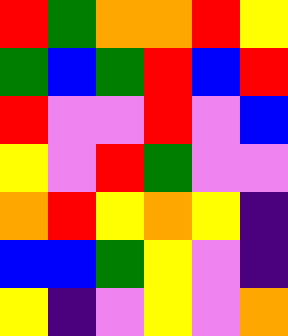[["red", "green", "orange", "orange", "red", "yellow"], ["green", "blue", "green", "red", "blue", "red"], ["red", "violet", "violet", "red", "violet", "blue"], ["yellow", "violet", "red", "green", "violet", "violet"], ["orange", "red", "yellow", "orange", "yellow", "indigo"], ["blue", "blue", "green", "yellow", "violet", "indigo"], ["yellow", "indigo", "violet", "yellow", "violet", "orange"]]